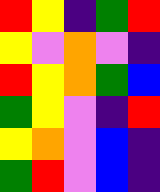[["red", "yellow", "indigo", "green", "red"], ["yellow", "violet", "orange", "violet", "indigo"], ["red", "yellow", "orange", "green", "blue"], ["green", "yellow", "violet", "indigo", "red"], ["yellow", "orange", "violet", "blue", "indigo"], ["green", "red", "violet", "blue", "indigo"]]